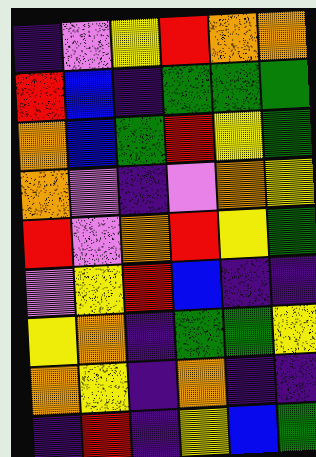[["indigo", "violet", "yellow", "red", "orange", "orange"], ["red", "blue", "indigo", "green", "green", "green"], ["orange", "blue", "green", "red", "yellow", "green"], ["orange", "violet", "indigo", "violet", "orange", "yellow"], ["red", "violet", "orange", "red", "yellow", "green"], ["violet", "yellow", "red", "blue", "indigo", "indigo"], ["yellow", "orange", "indigo", "green", "green", "yellow"], ["orange", "yellow", "indigo", "orange", "indigo", "indigo"], ["indigo", "red", "indigo", "yellow", "blue", "green"]]